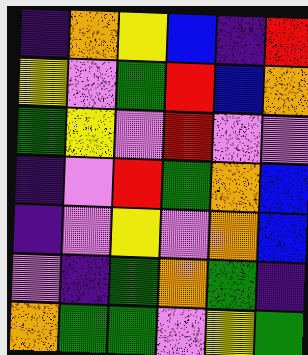[["indigo", "orange", "yellow", "blue", "indigo", "red"], ["yellow", "violet", "green", "red", "blue", "orange"], ["green", "yellow", "violet", "red", "violet", "violet"], ["indigo", "violet", "red", "green", "orange", "blue"], ["indigo", "violet", "yellow", "violet", "orange", "blue"], ["violet", "indigo", "green", "orange", "green", "indigo"], ["orange", "green", "green", "violet", "yellow", "green"]]